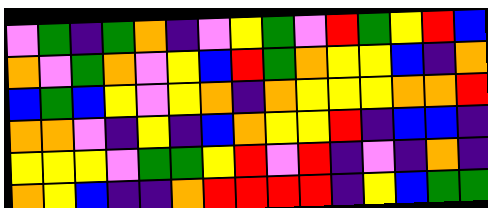[["violet", "green", "indigo", "green", "orange", "indigo", "violet", "yellow", "green", "violet", "red", "green", "yellow", "red", "blue"], ["orange", "violet", "green", "orange", "violet", "yellow", "blue", "red", "green", "orange", "yellow", "yellow", "blue", "indigo", "orange"], ["blue", "green", "blue", "yellow", "violet", "yellow", "orange", "indigo", "orange", "yellow", "yellow", "yellow", "orange", "orange", "red"], ["orange", "orange", "violet", "indigo", "yellow", "indigo", "blue", "orange", "yellow", "yellow", "red", "indigo", "blue", "blue", "indigo"], ["yellow", "yellow", "yellow", "violet", "green", "green", "yellow", "red", "violet", "red", "indigo", "violet", "indigo", "orange", "indigo"], ["orange", "yellow", "blue", "indigo", "indigo", "orange", "red", "red", "red", "red", "indigo", "yellow", "blue", "green", "green"]]